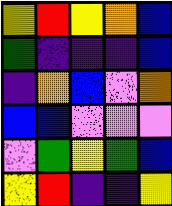[["yellow", "red", "yellow", "orange", "blue"], ["green", "indigo", "indigo", "indigo", "blue"], ["indigo", "orange", "blue", "violet", "orange"], ["blue", "blue", "violet", "violet", "violet"], ["violet", "green", "yellow", "green", "blue"], ["yellow", "red", "indigo", "indigo", "yellow"]]